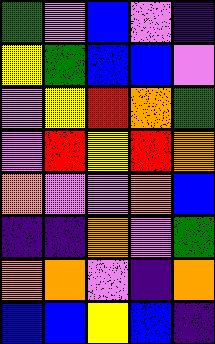[["green", "violet", "blue", "violet", "indigo"], ["yellow", "green", "blue", "blue", "violet"], ["violet", "yellow", "red", "orange", "green"], ["violet", "red", "yellow", "red", "orange"], ["orange", "violet", "violet", "orange", "blue"], ["indigo", "indigo", "orange", "violet", "green"], ["orange", "orange", "violet", "indigo", "orange"], ["blue", "blue", "yellow", "blue", "indigo"]]